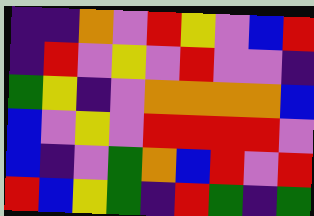[["indigo", "indigo", "orange", "violet", "red", "yellow", "violet", "blue", "red"], ["indigo", "red", "violet", "yellow", "violet", "red", "violet", "violet", "indigo"], ["green", "yellow", "indigo", "violet", "orange", "orange", "orange", "orange", "blue"], ["blue", "violet", "yellow", "violet", "red", "red", "red", "red", "violet"], ["blue", "indigo", "violet", "green", "orange", "blue", "red", "violet", "red"], ["red", "blue", "yellow", "green", "indigo", "red", "green", "indigo", "green"]]